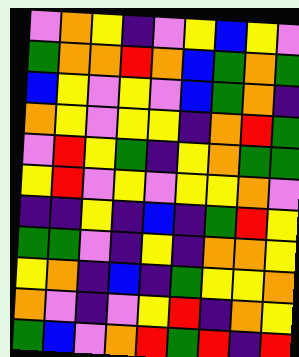[["violet", "orange", "yellow", "indigo", "violet", "yellow", "blue", "yellow", "violet"], ["green", "orange", "orange", "red", "orange", "blue", "green", "orange", "green"], ["blue", "yellow", "violet", "yellow", "violet", "blue", "green", "orange", "indigo"], ["orange", "yellow", "violet", "yellow", "yellow", "indigo", "orange", "red", "green"], ["violet", "red", "yellow", "green", "indigo", "yellow", "orange", "green", "green"], ["yellow", "red", "violet", "yellow", "violet", "yellow", "yellow", "orange", "violet"], ["indigo", "indigo", "yellow", "indigo", "blue", "indigo", "green", "red", "yellow"], ["green", "green", "violet", "indigo", "yellow", "indigo", "orange", "orange", "yellow"], ["yellow", "orange", "indigo", "blue", "indigo", "green", "yellow", "yellow", "orange"], ["orange", "violet", "indigo", "violet", "yellow", "red", "indigo", "orange", "yellow"], ["green", "blue", "violet", "orange", "red", "green", "red", "indigo", "red"]]